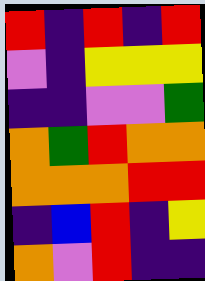[["red", "indigo", "red", "indigo", "red"], ["violet", "indigo", "yellow", "yellow", "yellow"], ["indigo", "indigo", "violet", "violet", "green"], ["orange", "green", "red", "orange", "orange"], ["orange", "orange", "orange", "red", "red"], ["indigo", "blue", "red", "indigo", "yellow"], ["orange", "violet", "red", "indigo", "indigo"]]